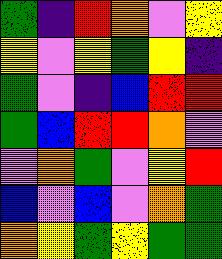[["green", "indigo", "red", "orange", "violet", "yellow"], ["yellow", "violet", "yellow", "green", "yellow", "indigo"], ["green", "violet", "indigo", "blue", "red", "red"], ["green", "blue", "red", "red", "orange", "violet"], ["violet", "orange", "green", "violet", "yellow", "red"], ["blue", "violet", "blue", "violet", "orange", "green"], ["orange", "yellow", "green", "yellow", "green", "green"]]